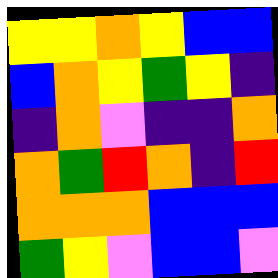[["yellow", "yellow", "orange", "yellow", "blue", "blue"], ["blue", "orange", "yellow", "green", "yellow", "indigo"], ["indigo", "orange", "violet", "indigo", "indigo", "orange"], ["orange", "green", "red", "orange", "indigo", "red"], ["orange", "orange", "orange", "blue", "blue", "blue"], ["green", "yellow", "violet", "blue", "blue", "violet"]]